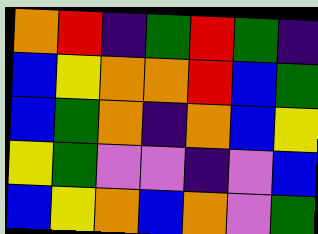[["orange", "red", "indigo", "green", "red", "green", "indigo"], ["blue", "yellow", "orange", "orange", "red", "blue", "green"], ["blue", "green", "orange", "indigo", "orange", "blue", "yellow"], ["yellow", "green", "violet", "violet", "indigo", "violet", "blue"], ["blue", "yellow", "orange", "blue", "orange", "violet", "green"]]